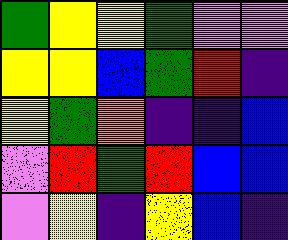[["green", "yellow", "yellow", "green", "violet", "violet"], ["yellow", "yellow", "blue", "green", "red", "indigo"], ["yellow", "green", "orange", "indigo", "indigo", "blue"], ["violet", "red", "green", "red", "blue", "blue"], ["violet", "yellow", "indigo", "yellow", "blue", "indigo"]]